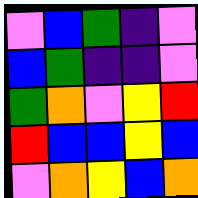[["violet", "blue", "green", "indigo", "violet"], ["blue", "green", "indigo", "indigo", "violet"], ["green", "orange", "violet", "yellow", "red"], ["red", "blue", "blue", "yellow", "blue"], ["violet", "orange", "yellow", "blue", "orange"]]